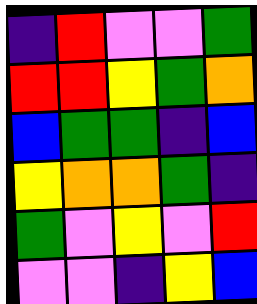[["indigo", "red", "violet", "violet", "green"], ["red", "red", "yellow", "green", "orange"], ["blue", "green", "green", "indigo", "blue"], ["yellow", "orange", "orange", "green", "indigo"], ["green", "violet", "yellow", "violet", "red"], ["violet", "violet", "indigo", "yellow", "blue"]]